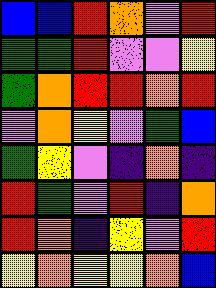[["blue", "blue", "red", "orange", "violet", "red"], ["green", "green", "red", "violet", "violet", "yellow"], ["green", "orange", "red", "red", "orange", "red"], ["violet", "orange", "yellow", "violet", "green", "blue"], ["green", "yellow", "violet", "indigo", "orange", "indigo"], ["red", "green", "violet", "red", "indigo", "orange"], ["red", "orange", "indigo", "yellow", "violet", "red"], ["yellow", "orange", "yellow", "yellow", "orange", "blue"]]